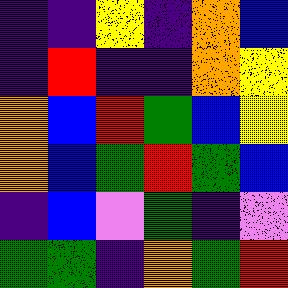[["indigo", "indigo", "yellow", "indigo", "orange", "blue"], ["indigo", "red", "indigo", "indigo", "orange", "yellow"], ["orange", "blue", "red", "green", "blue", "yellow"], ["orange", "blue", "green", "red", "green", "blue"], ["indigo", "blue", "violet", "green", "indigo", "violet"], ["green", "green", "indigo", "orange", "green", "red"]]